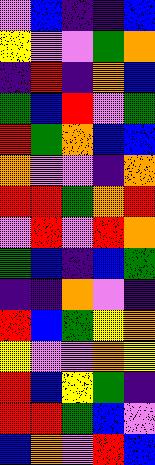[["violet", "blue", "indigo", "indigo", "blue"], ["yellow", "violet", "violet", "green", "orange"], ["indigo", "red", "indigo", "orange", "blue"], ["green", "blue", "red", "violet", "green"], ["red", "green", "orange", "blue", "blue"], ["orange", "violet", "violet", "indigo", "orange"], ["red", "red", "green", "orange", "red"], ["violet", "red", "violet", "red", "orange"], ["green", "blue", "indigo", "blue", "green"], ["indigo", "indigo", "orange", "violet", "indigo"], ["red", "blue", "green", "yellow", "orange"], ["yellow", "violet", "violet", "orange", "yellow"], ["red", "blue", "yellow", "green", "indigo"], ["red", "red", "green", "blue", "violet"], ["blue", "orange", "violet", "red", "blue"]]